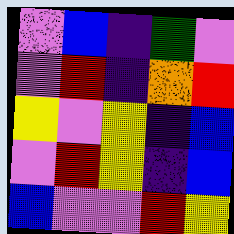[["violet", "blue", "indigo", "green", "violet"], ["violet", "red", "indigo", "orange", "red"], ["yellow", "violet", "yellow", "indigo", "blue"], ["violet", "red", "yellow", "indigo", "blue"], ["blue", "violet", "violet", "red", "yellow"]]